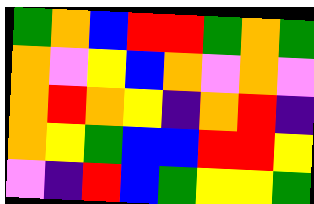[["green", "orange", "blue", "red", "red", "green", "orange", "green"], ["orange", "violet", "yellow", "blue", "orange", "violet", "orange", "violet"], ["orange", "red", "orange", "yellow", "indigo", "orange", "red", "indigo"], ["orange", "yellow", "green", "blue", "blue", "red", "red", "yellow"], ["violet", "indigo", "red", "blue", "green", "yellow", "yellow", "green"]]